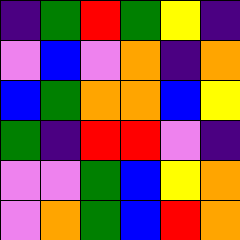[["indigo", "green", "red", "green", "yellow", "indigo"], ["violet", "blue", "violet", "orange", "indigo", "orange"], ["blue", "green", "orange", "orange", "blue", "yellow"], ["green", "indigo", "red", "red", "violet", "indigo"], ["violet", "violet", "green", "blue", "yellow", "orange"], ["violet", "orange", "green", "blue", "red", "orange"]]